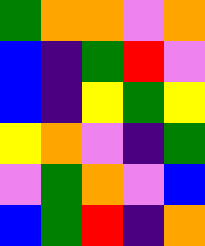[["green", "orange", "orange", "violet", "orange"], ["blue", "indigo", "green", "red", "violet"], ["blue", "indigo", "yellow", "green", "yellow"], ["yellow", "orange", "violet", "indigo", "green"], ["violet", "green", "orange", "violet", "blue"], ["blue", "green", "red", "indigo", "orange"]]